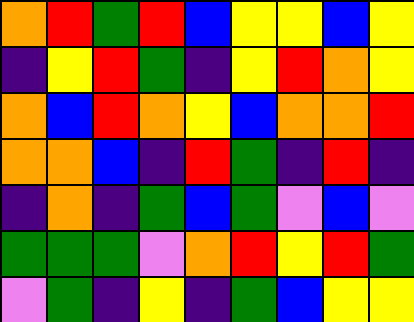[["orange", "red", "green", "red", "blue", "yellow", "yellow", "blue", "yellow"], ["indigo", "yellow", "red", "green", "indigo", "yellow", "red", "orange", "yellow"], ["orange", "blue", "red", "orange", "yellow", "blue", "orange", "orange", "red"], ["orange", "orange", "blue", "indigo", "red", "green", "indigo", "red", "indigo"], ["indigo", "orange", "indigo", "green", "blue", "green", "violet", "blue", "violet"], ["green", "green", "green", "violet", "orange", "red", "yellow", "red", "green"], ["violet", "green", "indigo", "yellow", "indigo", "green", "blue", "yellow", "yellow"]]